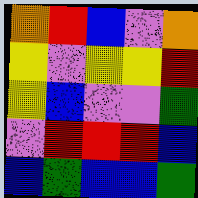[["orange", "red", "blue", "violet", "orange"], ["yellow", "violet", "yellow", "yellow", "red"], ["yellow", "blue", "violet", "violet", "green"], ["violet", "red", "red", "red", "blue"], ["blue", "green", "blue", "blue", "green"]]